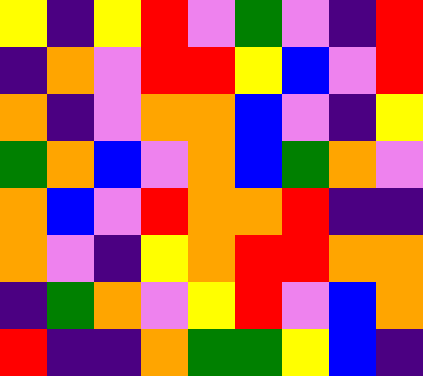[["yellow", "indigo", "yellow", "red", "violet", "green", "violet", "indigo", "red"], ["indigo", "orange", "violet", "red", "red", "yellow", "blue", "violet", "red"], ["orange", "indigo", "violet", "orange", "orange", "blue", "violet", "indigo", "yellow"], ["green", "orange", "blue", "violet", "orange", "blue", "green", "orange", "violet"], ["orange", "blue", "violet", "red", "orange", "orange", "red", "indigo", "indigo"], ["orange", "violet", "indigo", "yellow", "orange", "red", "red", "orange", "orange"], ["indigo", "green", "orange", "violet", "yellow", "red", "violet", "blue", "orange"], ["red", "indigo", "indigo", "orange", "green", "green", "yellow", "blue", "indigo"]]